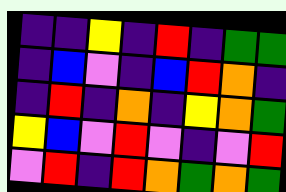[["indigo", "indigo", "yellow", "indigo", "red", "indigo", "green", "green"], ["indigo", "blue", "violet", "indigo", "blue", "red", "orange", "indigo"], ["indigo", "red", "indigo", "orange", "indigo", "yellow", "orange", "green"], ["yellow", "blue", "violet", "red", "violet", "indigo", "violet", "red"], ["violet", "red", "indigo", "red", "orange", "green", "orange", "green"]]